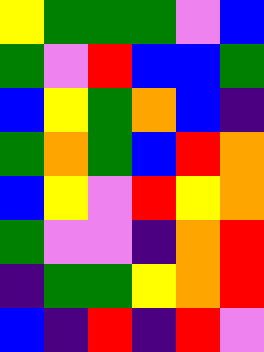[["yellow", "green", "green", "green", "violet", "blue"], ["green", "violet", "red", "blue", "blue", "green"], ["blue", "yellow", "green", "orange", "blue", "indigo"], ["green", "orange", "green", "blue", "red", "orange"], ["blue", "yellow", "violet", "red", "yellow", "orange"], ["green", "violet", "violet", "indigo", "orange", "red"], ["indigo", "green", "green", "yellow", "orange", "red"], ["blue", "indigo", "red", "indigo", "red", "violet"]]